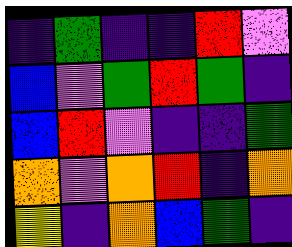[["indigo", "green", "indigo", "indigo", "red", "violet"], ["blue", "violet", "green", "red", "green", "indigo"], ["blue", "red", "violet", "indigo", "indigo", "green"], ["orange", "violet", "orange", "red", "indigo", "orange"], ["yellow", "indigo", "orange", "blue", "green", "indigo"]]